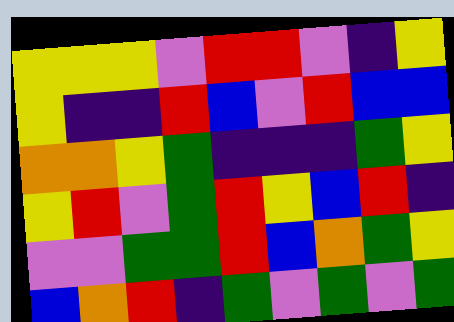[["yellow", "yellow", "yellow", "violet", "red", "red", "violet", "indigo", "yellow"], ["yellow", "indigo", "indigo", "red", "blue", "violet", "red", "blue", "blue"], ["orange", "orange", "yellow", "green", "indigo", "indigo", "indigo", "green", "yellow"], ["yellow", "red", "violet", "green", "red", "yellow", "blue", "red", "indigo"], ["violet", "violet", "green", "green", "red", "blue", "orange", "green", "yellow"], ["blue", "orange", "red", "indigo", "green", "violet", "green", "violet", "green"]]